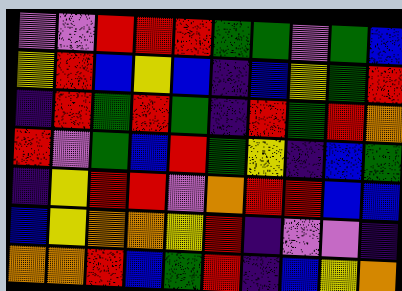[["violet", "violet", "red", "red", "red", "green", "green", "violet", "green", "blue"], ["yellow", "red", "blue", "yellow", "blue", "indigo", "blue", "yellow", "green", "red"], ["indigo", "red", "green", "red", "green", "indigo", "red", "green", "red", "orange"], ["red", "violet", "green", "blue", "red", "green", "yellow", "indigo", "blue", "green"], ["indigo", "yellow", "red", "red", "violet", "orange", "red", "red", "blue", "blue"], ["blue", "yellow", "orange", "orange", "yellow", "red", "indigo", "violet", "violet", "indigo"], ["orange", "orange", "red", "blue", "green", "red", "indigo", "blue", "yellow", "orange"]]